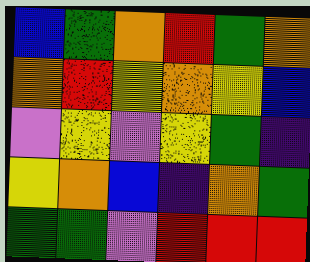[["blue", "green", "orange", "red", "green", "orange"], ["orange", "red", "yellow", "orange", "yellow", "blue"], ["violet", "yellow", "violet", "yellow", "green", "indigo"], ["yellow", "orange", "blue", "indigo", "orange", "green"], ["green", "green", "violet", "red", "red", "red"]]